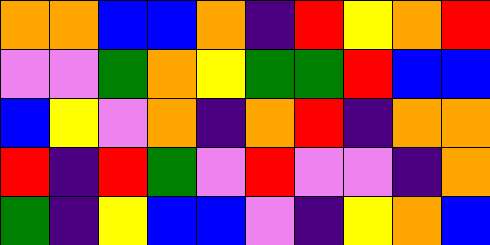[["orange", "orange", "blue", "blue", "orange", "indigo", "red", "yellow", "orange", "red"], ["violet", "violet", "green", "orange", "yellow", "green", "green", "red", "blue", "blue"], ["blue", "yellow", "violet", "orange", "indigo", "orange", "red", "indigo", "orange", "orange"], ["red", "indigo", "red", "green", "violet", "red", "violet", "violet", "indigo", "orange"], ["green", "indigo", "yellow", "blue", "blue", "violet", "indigo", "yellow", "orange", "blue"]]